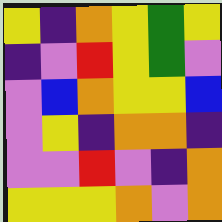[["yellow", "indigo", "orange", "yellow", "green", "yellow"], ["indigo", "violet", "red", "yellow", "green", "violet"], ["violet", "blue", "orange", "yellow", "yellow", "blue"], ["violet", "yellow", "indigo", "orange", "orange", "indigo"], ["violet", "violet", "red", "violet", "indigo", "orange"], ["yellow", "yellow", "yellow", "orange", "violet", "orange"]]